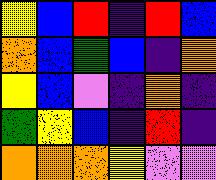[["yellow", "blue", "red", "indigo", "red", "blue"], ["orange", "blue", "green", "blue", "indigo", "orange"], ["yellow", "blue", "violet", "indigo", "orange", "indigo"], ["green", "yellow", "blue", "indigo", "red", "indigo"], ["orange", "orange", "orange", "yellow", "violet", "violet"]]